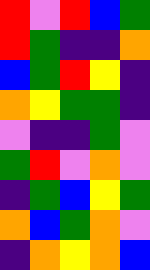[["red", "violet", "red", "blue", "green"], ["red", "green", "indigo", "indigo", "orange"], ["blue", "green", "red", "yellow", "indigo"], ["orange", "yellow", "green", "green", "indigo"], ["violet", "indigo", "indigo", "green", "violet"], ["green", "red", "violet", "orange", "violet"], ["indigo", "green", "blue", "yellow", "green"], ["orange", "blue", "green", "orange", "violet"], ["indigo", "orange", "yellow", "orange", "blue"]]